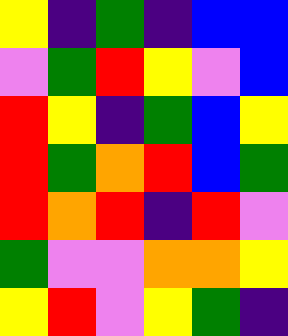[["yellow", "indigo", "green", "indigo", "blue", "blue"], ["violet", "green", "red", "yellow", "violet", "blue"], ["red", "yellow", "indigo", "green", "blue", "yellow"], ["red", "green", "orange", "red", "blue", "green"], ["red", "orange", "red", "indigo", "red", "violet"], ["green", "violet", "violet", "orange", "orange", "yellow"], ["yellow", "red", "violet", "yellow", "green", "indigo"]]